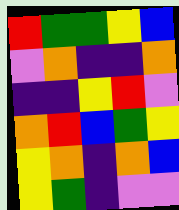[["red", "green", "green", "yellow", "blue"], ["violet", "orange", "indigo", "indigo", "orange"], ["indigo", "indigo", "yellow", "red", "violet"], ["orange", "red", "blue", "green", "yellow"], ["yellow", "orange", "indigo", "orange", "blue"], ["yellow", "green", "indigo", "violet", "violet"]]